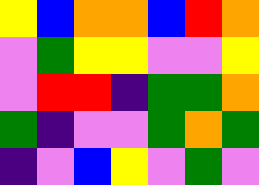[["yellow", "blue", "orange", "orange", "blue", "red", "orange"], ["violet", "green", "yellow", "yellow", "violet", "violet", "yellow"], ["violet", "red", "red", "indigo", "green", "green", "orange"], ["green", "indigo", "violet", "violet", "green", "orange", "green"], ["indigo", "violet", "blue", "yellow", "violet", "green", "violet"]]